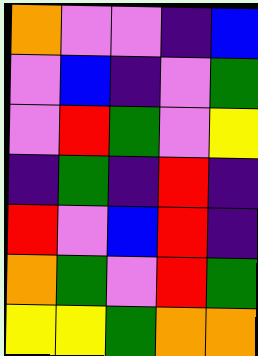[["orange", "violet", "violet", "indigo", "blue"], ["violet", "blue", "indigo", "violet", "green"], ["violet", "red", "green", "violet", "yellow"], ["indigo", "green", "indigo", "red", "indigo"], ["red", "violet", "blue", "red", "indigo"], ["orange", "green", "violet", "red", "green"], ["yellow", "yellow", "green", "orange", "orange"]]